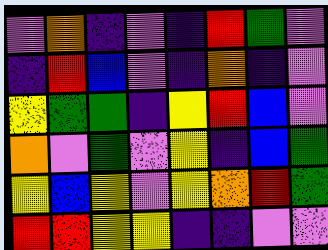[["violet", "orange", "indigo", "violet", "indigo", "red", "green", "violet"], ["indigo", "red", "blue", "violet", "indigo", "orange", "indigo", "violet"], ["yellow", "green", "green", "indigo", "yellow", "red", "blue", "violet"], ["orange", "violet", "green", "violet", "yellow", "indigo", "blue", "green"], ["yellow", "blue", "yellow", "violet", "yellow", "orange", "red", "green"], ["red", "red", "yellow", "yellow", "indigo", "indigo", "violet", "violet"]]